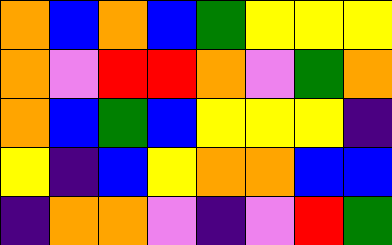[["orange", "blue", "orange", "blue", "green", "yellow", "yellow", "yellow"], ["orange", "violet", "red", "red", "orange", "violet", "green", "orange"], ["orange", "blue", "green", "blue", "yellow", "yellow", "yellow", "indigo"], ["yellow", "indigo", "blue", "yellow", "orange", "orange", "blue", "blue"], ["indigo", "orange", "orange", "violet", "indigo", "violet", "red", "green"]]